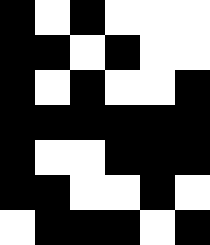[["black", "white", "black", "white", "white", "white"], ["black", "black", "white", "black", "white", "white"], ["black", "white", "black", "white", "white", "black"], ["black", "black", "black", "black", "black", "black"], ["black", "white", "white", "black", "black", "black"], ["black", "black", "white", "white", "black", "white"], ["white", "black", "black", "black", "white", "black"]]